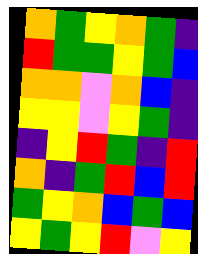[["orange", "green", "yellow", "orange", "green", "indigo"], ["red", "green", "green", "yellow", "green", "blue"], ["orange", "orange", "violet", "orange", "blue", "indigo"], ["yellow", "yellow", "violet", "yellow", "green", "indigo"], ["indigo", "yellow", "red", "green", "indigo", "red"], ["orange", "indigo", "green", "red", "blue", "red"], ["green", "yellow", "orange", "blue", "green", "blue"], ["yellow", "green", "yellow", "red", "violet", "yellow"]]